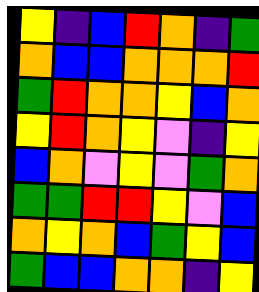[["yellow", "indigo", "blue", "red", "orange", "indigo", "green"], ["orange", "blue", "blue", "orange", "orange", "orange", "red"], ["green", "red", "orange", "orange", "yellow", "blue", "orange"], ["yellow", "red", "orange", "yellow", "violet", "indigo", "yellow"], ["blue", "orange", "violet", "yellow", "violet", "green", "orange"], ["green", "green", "red", "red", "yellow", "violet", "blue"], ["orange", "yellow", "orange", "blue", "green", "yellow", "blue"], ["green", "blue", "blue", "orange", "orange", "indigo", "yellow"]]